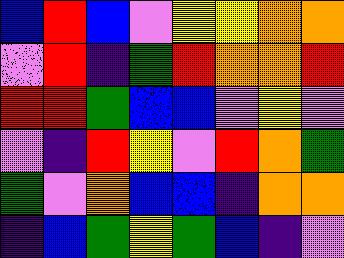[["blue", "red", "blue", "violet", "yellow", "yellow", "orange", "orange"], ["violet", "red", "indigo", "green", "red", "orange", "orange", "red"], ["red", "red", "green", "blue", "blue", "violet", "yellow", "violet"], ["violet", "indigo", "red", "yellow", "violet", "red", "orange", "green"], ["green", "violet", "orange", "blue", "blue", "indigo", "orange", "orange"], ["indigo", "blue", "green", "yellow", "green", "blue", "indigo", "violet"]]